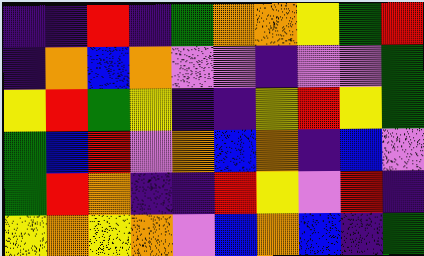[["indigo", "indigo", "red", "indigo", "green", "orange", "orange", "yellow", "green", "red"], ["indigo", "orange", "blue", "orange", "violet", "violet", "indigo", "violet", "violet", "green"], ["yellow", "red", "green", "yellow", "indigo", "indigo", "yellow", "red", "yellow", "green"], ["green", "blue", "red", "violet", "orange", "blue", "orange", "indigo", "blue", "violet"], ["green", "red", "orange", "indigo", "indigo", "red", "yellow", "violet", "red", "indigo"], ["yellow", "orange", "yellow", "orange", "violet", "blue", "orange", "blue", "indigo", "green"]]